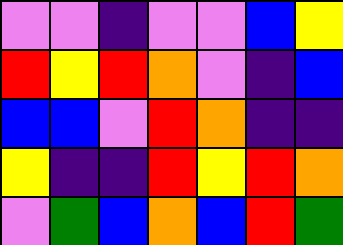[["violet", "violet", "indigo", "violet", "violet", "blue", "yellow"], ["red", "yellow", "red", "orange", "violet", "indigo", "blue"], ["blue", "blue", "violet", "red", "orange", "indigo", "indigo"], ["yellow", "indigo", "indigo", "red", "yellow", "red", "orange"], ["violet", "green", "blue", "orange", "blue", "red", "green"]]